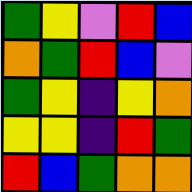[["green", "yellow", "violet", "red", "blue"], ["orange", "green", "red", "blue", "violet"], ["green", "yellow", "indigo", "yellow", "orange"], ["yellow", "yellow", "indigo", "red", "green"], ["red", "blue", "green", "orange", "orange"]]